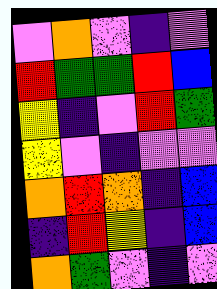[["violet", "orange", "violet", "indigo", "violet"], ["red", "green", "green", "red", "blue"], ["yellow", "indigo", "violet", "red", "green"], ["yellow", "violet", "indigo", "violet", "violet"], ["orange", "red", "orange", "indigo", "blue"], ["indigo", "red", "yellow", "indigo", "blue"], ["orange", "green", "violet", "indigo", "violet"]]